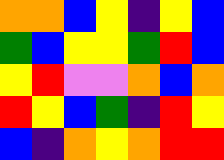[["orange", "orange", "blue", "yellow", "indigo", "yellow", "blue"], ["green", "blue", "yellow", "yellow", "green", "red", "blue"], ["yellow", "red", "violet", "violet", "orange", "blue", "orange"], ["red", "yellow", "blue", "green", "indigo", "red", "yellow"], ["blue", "indigo", "orange", "yellow", "orange", "red", "red"]]